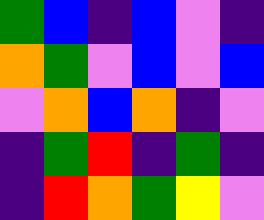[["green", "blue", "indigo", "blue", "violet", "indigo"], ["orange", "green", "violet", "blue", "violet", "blue"], ["violet", "orange", "blue", "orange", "indigo", "violet"], ["indigo", "green", "red", "indigo", "green", "indigo"], ["indigo", "red", "orange", "green", "yellow", "violet"]]